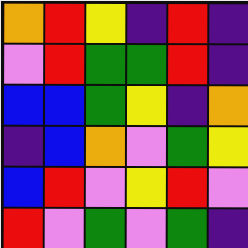[["orange", "red", "yellow", "indigo", "red", "indigo"], ["violet", "red", "green", "green", "red", "indigo"], ["blue", "blue", "green", "yellow", "indigo", "orange"], ["indigo", "blue", "orange", "violet", "green", "yellow"], ["blue", "red", "violet", "yellow", "red", "violet"], ["red", "violet", "green", "violet", "green", "indigo"]]